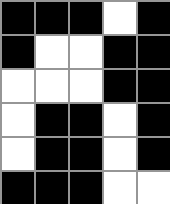[["black", "black", "black", "white", "black"], ["black", "white", "white", "black", "black"], ["white", "white", "white", "black", "black"], ["white", "black", "black", "white", "black"], ["white", "black", "black", "white", "black"], ["black", "black", "black", "white", "white"]]